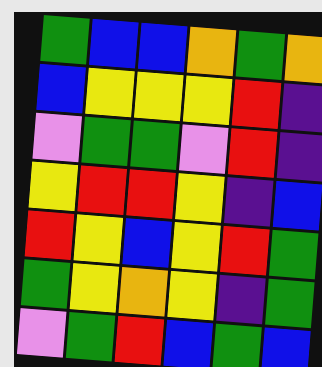[["green", "blue", "blue", "orange", "green", "orange"], ["blue", "yellow", "yellow", "yellow", "red", "indigo"], ["violet", "green", "green", "violet", "red", "indigo"], ["yellow", "red", "red", "yellow", "indigo", "blue"], ["red", "yellow", "blue", "yellow", "red", "green"], ["green", "yellow", "orange", "yellow", "indigo", "green"], ["violet", "green", "red", "blue", "green", "blue"]]